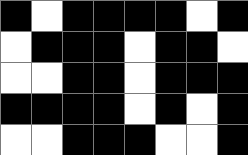[["black", "white", "black", "black", "black", "black", "white", "black"], ["white", "black", "black", "black", "white", "black", "black", "white"], ["white", "white", "black", "black", "white", "black", "black", "black"], ["black", "black", "black", "black", "white", "black", "white", "black"], ["white", "white", "black", "black", "black", "white", "white", "black"]]